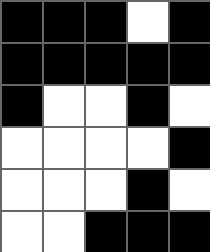[["black", "black", "black", "white", "black"], ["black", "black", "black", "black", "black"], ["black", "white", "white", "black", "white"], ["white", "white", "white", "white", "black"], ["white", "white", "white", "black", "white"], ["white", "white", "black", "black", "black"]]